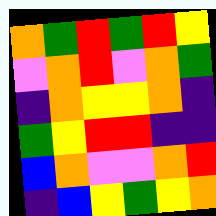[["orange", "green", "red", "green", "red", "yellow"], ["violet", "orange", "red", "violet", "orange", "green"], ["indigo", "orange", "yellow", "yellow", "orange", "indigo"], ["green", "yellow", "red", "red", "indigo", "indigo"], ["blue", "orange", "violet", "violet", "orange", "red"], ["indigo", "blue", "yellow", "green", "yellow", "orange"]]